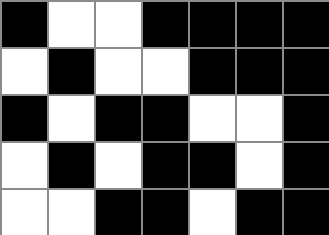[["black", "white", "white", "black", "black", "black", "black"], ["white", "black", "white", "white", "black", "black", "black"], ["black", "white", "black", "black", "white", "white", "black"], ["white", "black", "white", "black", "black", "white", "black"], ["white", "white", "black", "black", "white", "black", "black"]]